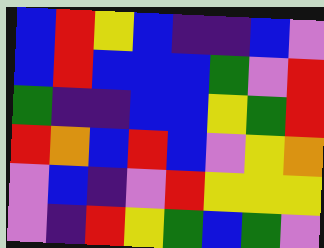[["blue", "red", "yellow", "blue", "indigo", "indigo", "blue", "violet"], ["blue", "red", "blue", "blue", "blue", "green", "violet", "red"], ["green", "indigo", "indigo", "blue", "blue", "yellow", "green", "red"], ["red", "orange", "blue", "red", "blue", "violet", "yellow", "orange"], ["violet", "blue", "indigo", "violet", "red", "yellow", "yellow", "yellow"], ["violet", "indigo", "red", "yellow", "green", "blue", "green", "violet"]]